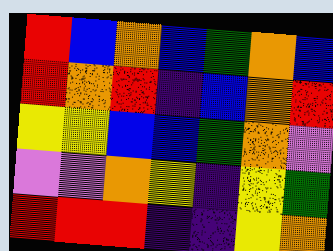[["red", "blue", "orange", "blue", "green", "orange", "blue"], ["red", "orange", "red", "indigo", "blue", "orange", "red"], ["yellow", "yellow", "blue", "blue", "green", "orange", "violet"], ["violet", "violet", "orange", "yellow", "indigo", "yellow", "green"], ["red", "red", "red", "indigo", "indigo", "yellow", "orange"]]